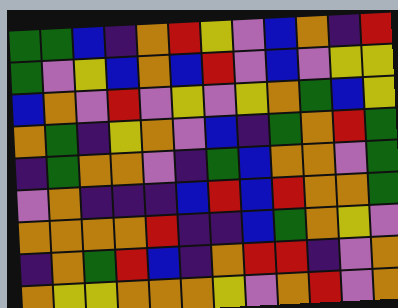[["green", "green", "blue", "indigo", "orange", "red", "yellow", "violet", "blue", "orange", "indigo", "red"], ["green", "violet", "yellow", "blue", "orange", "blue", "red", "violet", "blue", "violet", "yellow", "yellow"], ["blue", "orange", "violet", "red", "violet", "yellow", "violet", "yellow", "orange", "green", "blue", "yellow"], ["orange", "green", "indigo", "yellow", "orange", "violet", "blue", "indigo", "green", "orange", "red", "green"], ["indigo", "green", "orange", "orange", "violet", "indigo", "green", "blue", "orange", "orange", "violet", "green"], ["violet", "orange", "indigo", "indigo", "indigo", "blue", "red", "blue", "red", "orange", "orange", "green"], ["orange", "orange", "orange", "orange", "red", "indigo", "indigo", "blue", "green", "orange", "yellow", "violet"], ["indigo", "orange", "green", "red", "blue", "indigo", "orange", "red", "red", "indigo", "violet", "orange"], ["orange", "yellow", "yellow", "orange", "orange", "orange", "yellow", "violet", "orange", "red", "violet", "orange"]]